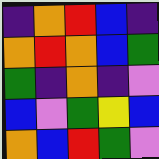[["indigo", "orange", "red", "blue", "indigo"], ["orange", "red", "orange", "blue", "green"], ["green", "indigo", "orange", "indigo", "violet"], ["blue", "violet", "green", "yellow", "blue"], ["orange", "blue", "red", "green", "violet"]]